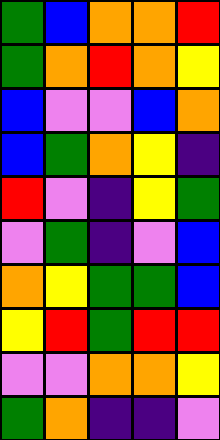[["green", "blue", "orange", "orange", "red"], ["green", "orange", "red", "orange", "yellow"], ["blue", "violet", "violet", "blue", "orange"], ["blue", "green", "orange", "yellow", "indigo"], ["red", "violet", "indigo", "yellow", "green"], ["violet", "green", "indigo", "violet", "blue"], ["orange", "yellow", "green", "green", "blue"], ["yellow", "red", "green", "red", "red"], ["violet", "violet", "orange", "orange", "yellow"], ["green", "orange", "indigo", "indigo", "violet"]]